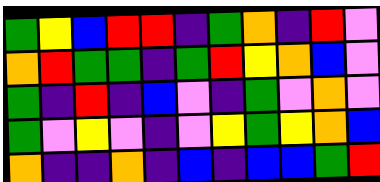[["green", "yellow", "blue", "red", "red", "indigo", "green", "orange", "indigo", "red", "violet"], ["orange", "red", "green", "green", "indigo", "green", "red", "yellow", "orange", "blue", "violet"], ["green", "indigo", "red", "indigo", "blue", "violet", "indigo", "green", "violet", "orange", "violet"], ["green", "violet", "yellow", "violet", "indigo", "violet", "yellow", "green", "yellow", "orange", "blue"], ["orange", "indigo", "indigo", "orange", "indigo", "blue", "indigo", "blue", "blue", "green", "red"]]